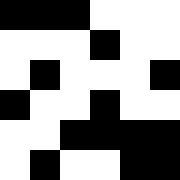[["black", "black", "black", "white", "white", "white"], ["white", "white", "white", "black", "white", "white"], ["white", "black", "white", "white", "white", "black"], ["black", "white", "white", "black", "white", "white"], ["white", "white", "black", "black", "black", "black"], ["white", "black", "white", "white", "black", "black"]]